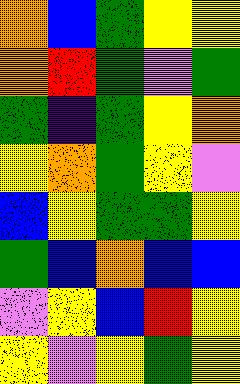[["orange", "blue", "green", "yellow", "yellow"], ["orange", "red", "green", "violet", "green"], ["green", "indigo", "green", "yellow", "orange"], ["yellow", "orange", "green", "yellow", "violet"], ["blue", "yellow", "green", "green", "yellow"], ["green", "blue", "orange", "blue", "blue"], ["violet", "yellow", "blue", "red", "yellow"], ["yellow", "violet", "yellow", "green", "yellow"]]